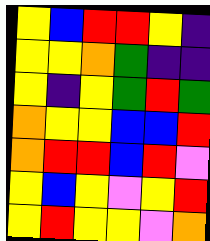[["yellow", "blue", "red", "red", "yellow", "indigo"], ["yellow", "yellow", "orange", "green", "indigo", "indigo"], ["yellow", "indigo", "yellow", "green", "red", "green"], ["orange", "yellow", "yellow", "blue", "blue", "red"], ["orange", "red", "red", "blue", "red", "violet"], ["yellow", "blue", "yellow", "violet", "yellow", "red"], ["yellow", "red", "yellow", "yellow", "violet", "orange"]]